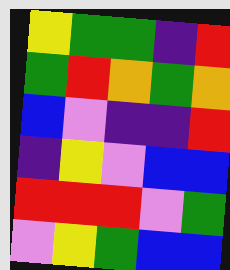[["yellow", "green", "green", "indigo", "red"], ["green", "red", "orange", "green", "orange"], ["blue", "violet", "indigo", "indigo", "red"], ["indigo", "yellow", "violet", "blue", "blue"], ["red", "red", "red", "violet", "green"], ["violet", "yellow", "green", "blue", "blue"]]